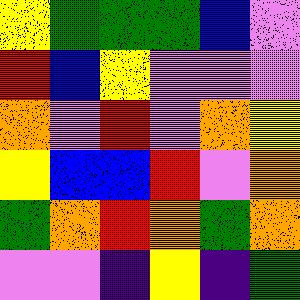[["yellow", "green", "green", "green", "blue", "violet"], ["red", "blue", "yellow", "violet", "violet", "violet"], ["orange", "violet", "red", "violet", "orange", "yellow"], ["yellow", "blue", "blue", "red", "violet", "orange"], ["green", "orange", "red", "orange", "green", "orange"], ["violet", "violet", "indigo", "yellow", "indigo", "green"]]